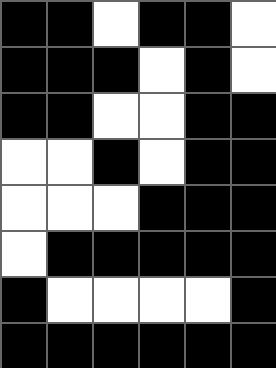[["black", "black", "white", "black", "black", "white"], ["black", "black", "black", "white", "black", "white"], ["black", "black", "white", "white", "black", "black"], ["white", "white", "black", "white", "black", "black"], ["white", "white", "white", "black", "black", "black"], ["white", "black", "black", "black", "black", "black"], ["black", "white", "white", "white", "white", "black"], ["black", "black", "black", "black", "black", "black"]]